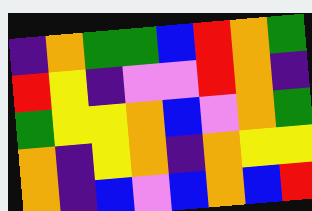[["indigo", "orange", "green", "green", "blue", "red", "orange", "green"], ["red", "yellow", "indigo", "violet", "violet", "red", "orange", "indigo"], ["green", "yellow", "yellow", "orange", "blue", "violet", "orange", "green"], ["orange", "indigo", "yellow", "orange", "indigo", "orange", "yellow", "yellow"], ["orange", "indigo", "blue", "violet", "blue", "orange", "blue", "red"]]